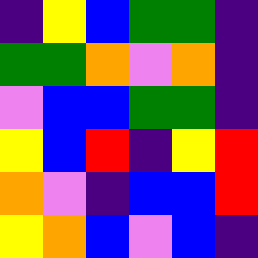[["indigo", "yellow", "blue", "green", "green", "indigo"], ["green", "green", "orange", "violet", "orange", "indigo"], ["violet", "blue", "blue", "green", "green", "indigo"], ["yellow", "blue", "red", "indigo", "yellow", "red"], ["orange", "violet", "indigo", "blue", "blue", "red"], ["yellow", "orange", "blue", "violet", "blue", "indigo"]]